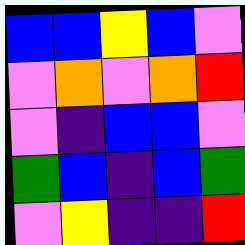[["blue", "blue", "yellow", "blue", "violet"], ["violet", "orange", "violet", "orange", "red"], ["violet", "indigo", "blue", "blue", "violet"], ["green", "blue", "indigo", "blue", "green"], ["violet", "yellow", "indigo", "indigo", "red"]]